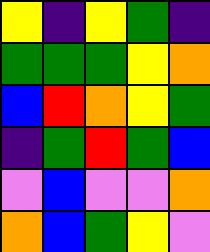[["yellow", "indigo", "yellow", "green", "indigo"], ["green", "green", "green", "yellow", "orange"], ["blue", "red", "orange", "yellow", "green"], ["indigo", "green", "red", "green", "blue"], ["violet", "blue", "violet", "violet", "orange"], ["orange", "blue", "green", "yellow", "violet"]]